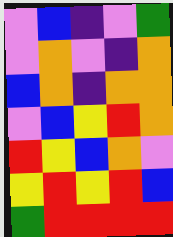[["violet", "blue", "indigo", "violet", "green"], ["violet", "orange", "violet", "indigo", "orange"], ["blue", "orange", "indigo", "orange", "orange"], ["violet", "blue", "yellow", "red", "orange"], ["red", "yellow", "blue", "orange", "violet"], ["yellow", "red", "yellow", "red", "blue"], ["green", "red", "red", "red", "red"]]